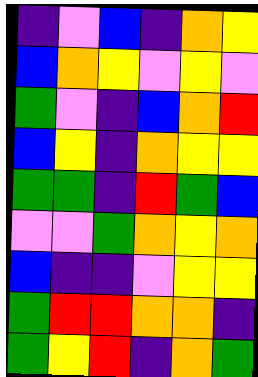[["indigo", "violet", "blue", "indigo", "orange", "yellow"], ["blue", "orange", "yellow", "violet", "yellow", "violet"], ["green", "violet", "indigo", "blue", "orange", "red"], ["blue", "yellow", "indigo", "orange", "yellow", "yellow"], ["green", "green", "indigo", "red", "green", "blue"], ["violet", "violet", "green", "orange", "yellow", "orange"], ["blue", "indigo", "indigo", "violet", "yellow", "yellow"], ["green", "red", "red", "orange", "orange", "indigo"], ["green", "yellow", "red", "indigo", "orange", "green"]]